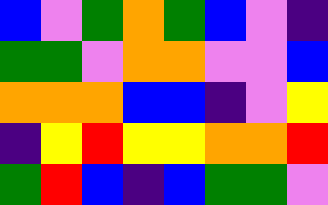[["blue", "violet", "green", "orange", "green", "blue", "violet", "indigo"], ["green", "green", "violet", "orange", "orange", "violet", "violet", "blue"], ["orange", "orange", "orange", "blue", "blue", "indigo", "violet", "yellow"], ["indigo", "yellow", "red", "yellow", "yellow", "orange", "orange", "red"], ["green", "red", "blue", "indigo", "blue", "green", "green", "violet"]]